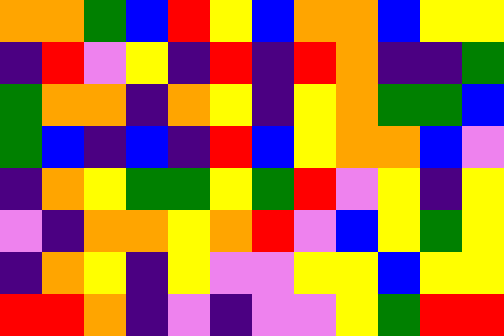[["orange", "orange", "green", "blue", "red", "yellow", "blue", "orange", "orange", "blue", "yellow", "yellow"], ["indigo", "red", "violet", "yellow", "indigo", "red", "indigo", "red", "orange", "indigo", "indigo", "green"], ["green", "orange", "orange", "indigo", "orange", "yellow", "indigo", "yellow", "orange", "green", "green", "blue"], ["green", "blue", "indigo", "blue", "indigo", "red", "blue", "yellow", "orange", "orange", "blue", "violet"], ["indigo", "orange", "yellow", "green", "green", "yellow", "green", "red", "violet", "yellow", "indigo", "yellow"], ["violet", "indigo", "orange", "orange", "yellow", "orange", "red", "violet", "blue", "yellow", "green", "yellow"], ["indigo", "orange", "yellow", "indigo", "yellow", "violet", "violet", "yellow", "yellow", "blue", "yellow", "yellow"], ["red", "red", "orange", "indigo", "violet", "indigo", "violet", "violet", "yellow", "green", "red", "red"]]